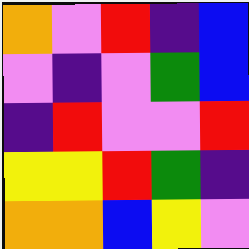[["orange", "violet", "red", "indigo", "blue"], ["violet", "indigo", "violet", "green", "blue"], ["indigo", "red", "violet", "violet", "red"], ["yellow", "yellow", "red", "green", "indigo"], ["orange", "orange", "blue", "yellow", "violet"]]